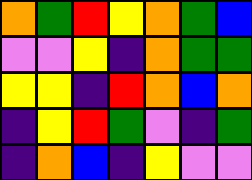[["orange", "green", "red", "yellow", "orange", "green", "blue"], ["violet", "violet", "yellow", "indigo", "orange", "green", "green"], ["yellow", "yellow", "indigo", "red", "orange", "blue", "orange"], ["indigo", "yellow", "red", "green", "violet", "indigo", "green"], ["indigo", "orange", "blue", "indigo", "yellow", "violet", "violet"]]